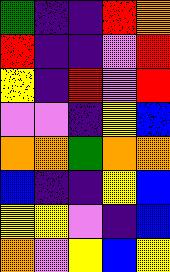[["green", "indigo", "indigo", "red", "orange"], ["red", "indigo", "indigo", "violet", "red"], ["yellow", "indigo", "red", "violet", "red"], ["violet", "violet", "indigo", "yellow", "blue"], ["orange", "orange", "green", "orange", "orange"], ["blue", "indigo", "indigo", "yellow", "blue"], ["yellow", "yellow", "violet", "indigo", "blue"], ["orange", "violet", "yellow", "blue", "yellow"]]